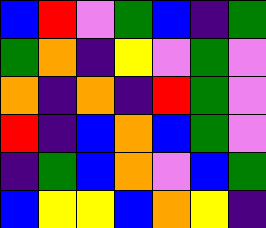[["blue", "red", "violet", "green", "blue", "indigo", "green"], ["green", "orange", "indigo", "yellow", "violet", "green", "violet"], ["orange", "indigo", "orange", "indigo", "red", "green", "violet"], ["red", "indigo", "blue", "orange", "blue", "green", "violet"], ["indigo", "green", "blue", "orange", "violet", "blue", "green"], ["blue", "yellow", "yellow", "blue", "orange", "yellow", "indigo"]]